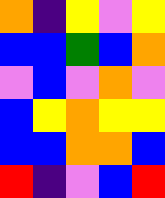[["orange", "indigo", "yellow", "violet", "yellow"], ["blue", "blue", "green", "blue", "orange"], ["violet", "blue", "violet", "orange", "violet"], ["blue", "yellow", "orange", "yellow", "yellow"], ["blue", "blue", "orange", "orange", "blue"], ["red", "indigo", "violet", "blue", "red"]]